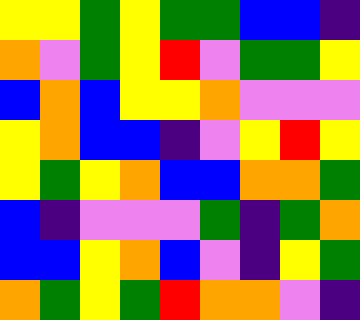[["yellow", "yellow", "green", "yellow", "green", "green", "blue", "blue", "indigo"], ["orange", "violet", "green", "yellow", "red", "violet", "green", "green", "yellow"], ["blue", "orange", "blue", "yellow", "yellow", "orange", "violet", "violet", "violet"], ["yellow", "orange", "blue", "blue", "indigo", "violet", "yellow", "red", "yellow"], ["yellow", "green", "yellow", "orange", "blue", "blue", "orange", "orange", "green"], ["blue", "indigo", "violet", "violet", "violet", "green", "indigo", "green", "orange"], ["blue", "blue", "yellow", "orange", "blue", "violet", "indigo", "yellow", "green"], ["orange", "green", "yellow", "green", "red", "orange", "orange", "violet", "indigo"]]